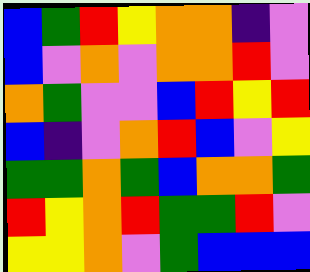[["blue", "green", "red", "yellow", "orange", "orange", "indigo", "violet"], ["blue", "violet", "orange", "violet", "orange", "orange", "red", "violet"], ["orange", "green", "violet", "violet", "blue", "red", "yellow", "red"], ["blue", "indigo", "violet", "orange", "red", "blue", "violet", "yellow"], ["green", "green", "orange", "green", "blue", "orange", "orange", "green"], ["red", "yellow", "orange", "red", "green", "green", "red", "violet"], ["yellow", "yellow", "orange", "violet", "green", "blue", "blue", "blue"]]